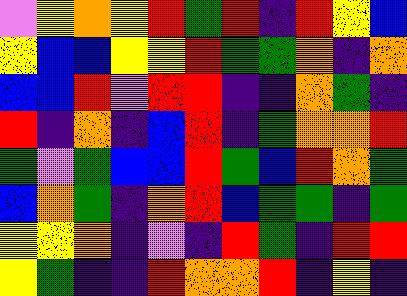[["violet", "yellow", "orange", "yellow", "red", "green", "red", "indigo", "red", "yellow", "blue"], ["yellow", "blue", "blue", "yellow", "yellow", "red", "green", "green", "orange", "indigo", "orange"], ["blue", "blue", "red", "violet", "red", "red", "indigo", "indigo", "orange", "green", "indigo"], ["red", "indigo", "orange", "indigo", "blue", "red", "indigo", "green", "orange", "orange", "red"], ["green", "violet", "green", "blue", "blue", "red", "green", "blue", "red", "orange", "green"], ["blue", "orange", "green", "indigo", "orange", "red", "blue", "green", "green", "indigo", "green"], ["yellow", "yellow", "orange", "indigo", "violet", "indigo", "red", "green", "indigo", "red", "red"], ["yellow", "green", "indigo", "indigo", "red", "orange", "orange", "red", "indigo", "yellow", "indigo"]]